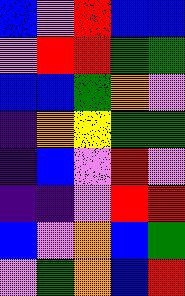[["blue", "violet", "red", "blue", "blue"], ["violet", "red", "red", "green", "green"], ["blue", "blue", "green", "orange", "violet"], ["indigo", "orange", "yellow", "green", "green"], ["indigo", "blue", "violet", "red", "violet"], ["indigo", "indigo", "violet", "red", "red"], ["blue", "violet", "orange", "blue", "green"], ["violet", "green", "orange", "blue", "red"]]